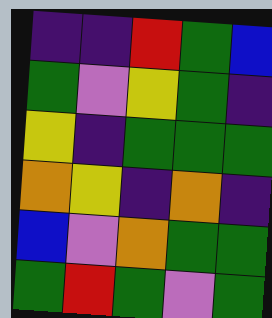[["indigo", "indigo", "red", "green", "blue"], ["green", "violet", "yellow", "green", "indigo"], ["yellow", "indigo", "green", "green", "green"], ["orange", "yellow", "indigo", "orange", "indigo"], ["blue", "violet", "orange", "green", "green"], ["green", "red", "green", "violet", "green"]]